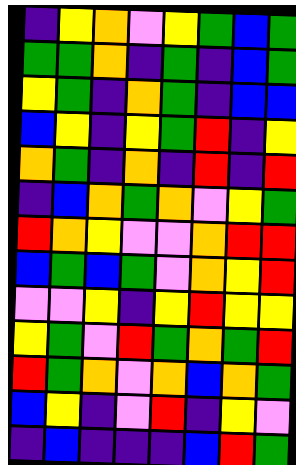[["indigo", "yellow", "orange", "violet", "yellow", "green", "blue", "green"], ["green", "green", "orange", "indigo", "green", "indigo", "blue", "green"], ["yellow", "green", "indigo", "orange", "green", "indigo", "blue", "blue"], ["blue", "yellow", "indigo", "yellow", "green", "red", "indigo", "yellow"], ["orange", "green", "indigo", "orange", "indigo", "red", "indigo", "red"], ["indigo", "blue", "orange", "green", "orange", "violet", "yellow", "green"], ["red", "orange", "yellow", "violet", "violet", "orange", "red", "red"], ["blue", "green", "blue", "green", "violet", "orange", "yellow", "red"], ["violet", "violet", "yellow", "indigo", "yellow", "red", "yellow", "yellow"], ["yellow", "green", "violet", "red", "green", "orange", "green", "red"], ["red", "green", "orange", "violet", "orange", "blue", "orange", "green"], ["blue", "yellow", "indigo", "violet", "red", "indigo", "yellow", "violet"], ["indigo", "blue", "indigo", "indigo", "indigo", "blue", "red", "green"]]